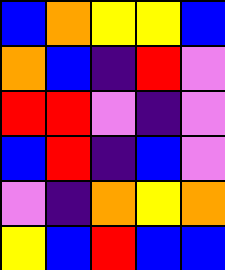[["blue", "orange", "yellow", "yellow", "blue"], ["orange", "blue", "indigo", "red", "violet"], ["red", "red", "violet", "indigo", "violet"], ["blue", "red", "indigo", "blue", "violet"], ["violet", "indigo", "orange", "yellow", "orange"], ["yellow", "blue", "red", "blue", "blue"]]